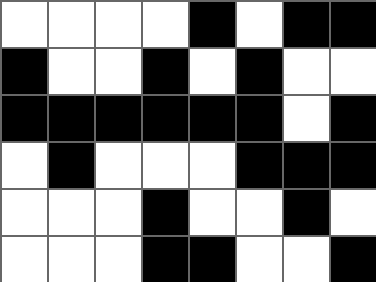[["white", "white", "white", "white", "black", "white", "black", "black"], ["black", "white", "white", "black", "white", "black", "white", "white"], ["black", "black", "black", "black", "black", "black", "white", "black"], ["white", "black", "white", "white", "white", "black", "black", "black"], ["white", "white", "white", "black", "white", "white", "black", "white"], ["white", "white", "white", "black", "black", "white", "white", "black"]]